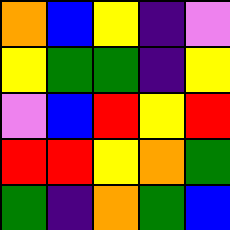[["orange", "blue", "yellow", "indigo", "violet"], ["yellow", "green", "green", "indigo", "yellow"], ["violet", "blue", "red", "yellow", "red"], ["red", "red", "yellow", "orange", "green"], ["green", "indigo", "orange", "green", "blue"]]